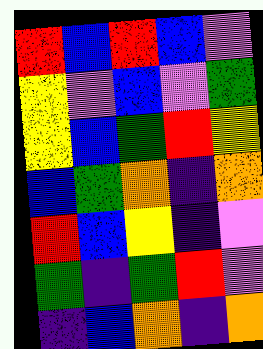[["red", "blue", "red", "blue", "violet"], ["yellow", "violet", "blue", "violet", "green"], ["yellow", "blue", "green", "red", "yellow"], ["blue", "green", "orange", "indigo", "orange"], ["red", "blue", "yellow", "indigo", "violet"], ["green", "indigo", "green", "red", "violet"], ["indigo", "blue", "orange", "indigo", "orange"]]